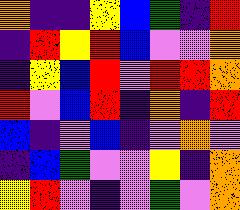[["orange", "indigo", "indigo", "yellow", "blue", "green", "indigo", "red"], ["indigo", "red", "yellow", "red", "blue", "violet", "violet", "orange"], ["indigo", "yellow", "blue", "red", "violet", "red", "red", "orange"], ["red", "violet", "blue", "red", "indigo", "orange", "indigo", "red"], ["blue", "indigo", "violet", "blue", "indigo", "violet", "orange", "violet"], ["indigo", "blue", "green", "violet", "violet", "yellow", "indigo", "orange"], ["yellow", "red", "violet", "indigo", "violet", "green", "violet", "orange"]]